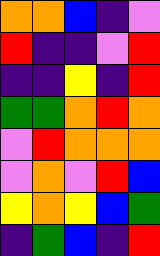[["orange", "orange", "blue", "indigo", "violet"], ["red", "indigo", "indigo", "violet", "red"], ["indigo", "indigo", "yellow", "indigo", "red"], ["green", "green", "orange", "red", "orange"], ["violet", "red", "orange", "orange", "orange"], ["violet", "orange", "violet", "red", "blue"], ["yellow", "orange", "yellow", "blue", "green"], ["indigo", "green", "blue", "indigo", "red"]]